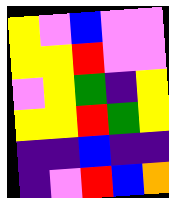[["yellow", "violet", "blue", "violet", "violet"], ["yellow", "yellow", "red", "violet", "violet"], ["violet", "yellow", "green", "indigo", "yellow"], ["yellow", "yellow", "red", "green", "yellow"], ["indigo", "indigo", "blue", "indigo", "indigo"], ["indigo", "violet", "red", "blue", "orange"]]